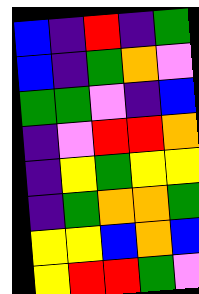[["blue", "indigo", "red", "indigo", "green"], ["blue", "indigo", "green", "orange", "violet"], ["green", "green", "violet", "indigo", "blue"], ["indigo", "violet", "red", "red", "orange"], ["indigo", "yellow", "green", "yellow", "yellow"], ["indigo", "green", "orange", "orange", "green"], ["yellow", "yellow", "blue", "orange", "blue"], ["yellow", "red", "red", "green", "violet"]]